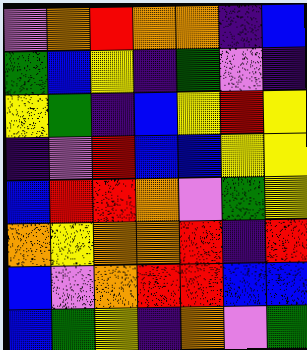[["violet", "orange", "red", "orange", "orange", "indigo", "blue"], ["green", "blue", "yellow", "indigo", "green", "violet", "indigo"], ["yellow", "green", "indigo", "blue", "yellow", "red", "yellow"], ["indigo", "violet", "red", "blue", "blue", "yellow", "yellow"], ["blue", "red", "red", "orange", "violet", "green", "yellow"], ["orange", "yellow", "orange", "orange", "red", "indigo", "red"], ["blue", "violet", "orange", "red", "red", "blue", "blue"], ["blue", "green", "yellow", "indigo", "orange", "violet", "green"]]